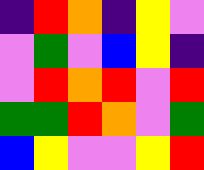[["indigo", "red", "orange", "indigo", "yellow", "violet"], ["violet", "green", "violet", "blue", "yellow", "indigo"], ["violet", "red", "orange", "red", "violet", "red"], ["green", "green", "red", "orange", "violet", "green"], ["blue", "yellow", "violet", "violet", "yellow", "red"]]